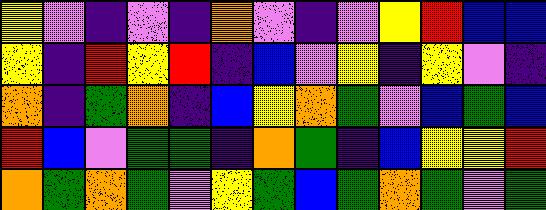[["yellow", "violet", "indigo", "violet", "indigo", "orange", "violet", "indigo", "violet", "yellow", "red", "blue", "blue"], ["yellow", "indigo", "red", "yellow", "red", "indigo", "blue", "violet", "yellow", "indigo", "yellow", "violet", "indigo"], ["orange", "indigo", "green", "orange", "indigo", "blue", "yellow", "orange", "green", "violet", "blue", "green", "blue"], ["red", "blue", "violet", "green", "green", "indigo", "orange", "green", "indigo", "blue", "yellow", "yellow", "red"], ["orange", "green", "orange", "green", "violet", "yellow", "green", "blue", "green", "orange", "green", "violet", "green"]]